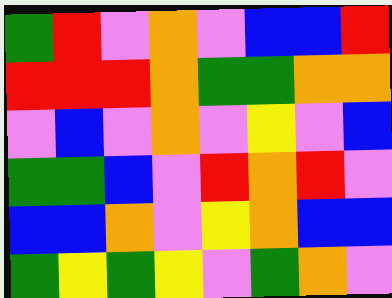[["green", "red", "violet", "orange", "violet", "blue", "blue", "red"], ["red", "red", "red", "orange", "green", "green", "orange", "orange"], ["violet", "blue", "violet", "orange", "violet", "yellow", "violet", "blue"], ["green", "green", "blue", "violet", "red", "orange", "red", "violet"], ["blue", "blue", "orange", "violet", "yellow", "orange", "blue", "blue"], ["green", "yellow", "green", "yellow", "violet", "green", "orange", "violet"]]